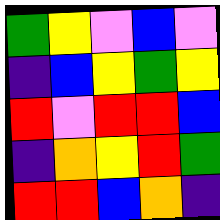[["green", "yellow", "violet", "blue", "violet"], ["indigo", "blue", "yellow", "green", "yellow"], ["red", "violet", "red", "red", "blue"], ["indigo", "orange", "yellow", "red", "green"], ["red", "red", "blue", "orange", "indigo"]]